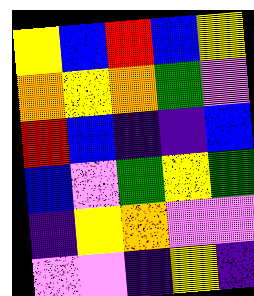[["yellow", "blue", "red", "blue", "yellow"], ["orange", "yellow", "orange", "green", "violet"], ["red", "blue", "indigo", "indigo", "blue"], ["blue", "violet", "green", "yellow", "green"], ["indigo", "yellow", "orange", "violet", "violet"], ["violet", "violet", "indigo", "yellow", "indigo"]]